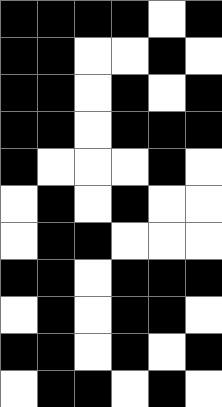[["black", "black", "black", "black", "white", "black"], ["black", "black", "white", "white", "black", "white"], ["black", "black", "white", "black", "white", "black"], ["black", "black", "white", "black", "black", "black"], ["black", "white", "white", "white", "black", "white"], ["white", "black", "white", "black", "white", "white"], ["white", "black", "black", "white", "white", "white"], ["black", "black", "white", "black", "black", "black"], ["white", "black", "white", "black", "black", "white"], ["black", "black", "white", "black", "white", "black"], ["white", "black", "black", "white", "black", "white"]]